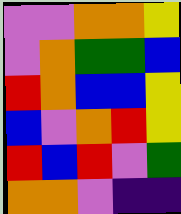[["violet", "violet", "orange", "orange", "yellow"], ["violet", "orange", "green", "green", "blue"], ["red", "orange", "blue", "blue", "yellow"], ["blue", "violet", "orange", "red", "yellow"], ["red", "blue", "red", "violet", "green"], ["orange", "orange", "violet", "indigo", "indigo"]]